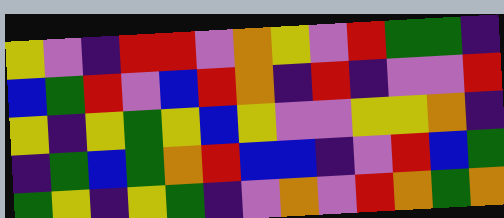[["yellow", "violet", "indigo", "red", "red", "violet", "orange", "yellow", "violet", "red", "green", "green", "indigo"], ["blue", "green", "red", "violet", "blue", "red", "orange", "indigo", "red", "indigo", "violet", "violet", "red"], ["yellow", "indigo", "yellow", "green", "yellow", "blue", "yellow", "violet", "violet", "yellow", "yellow", "orange", "indigo"], ["indigo", "green", "blue", "green", "orange", "red", "blue", "blue", "indigo", "violet", "red", "blue", "green"], ["green", "yellow", "indigo", "yellow", "green", "indigo", "violet", "orange", "violet", "red", "orange", "green", "orange"]]